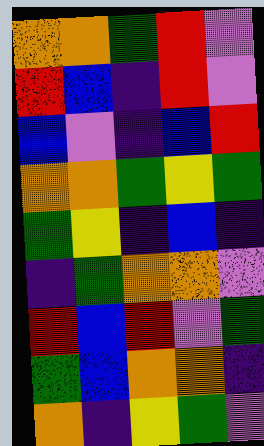[["orange", "orange", "green", "red", "violet"], ["red", "blue", "indigo", "red", "violet"], ["blue", "violet", "indigo", "blue", "red"], ["orange", "orange", "green", "yellow", "green"], ["green", "yellow", "indigo", "blue", "indigo"], ["indigo", "green", "orange", "orange", "violet"], ["red", "blue", "red", "violet", "green"], ["green", "blue", "orange", "orange", "indigo"], ["orange", "indigo", "yellow", "green", "violet"]]